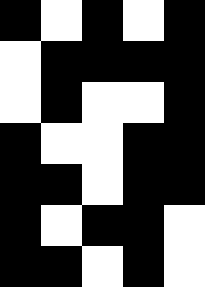[["black", "white", "black", "white", "black"], ["white", "black", "black", "black", "black"], ["white", "black", "white", "white", "black"], ["black", "white", "white", "black", "black"], ["black", "black", "white", "black", "black"], ["black", "white", "black", "black", "white"], ["black", "black", "white", "black", "white"]]